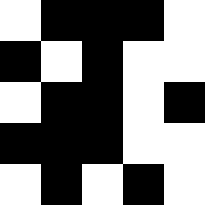[["white", "black", "black", "black", "white"], ["black", "white", "black", "white", "white"], ["white", "black", "black", "white", "black"], ["black", "black", "black", "white", "white"], ["white", "black", "white", "black", "white"]]